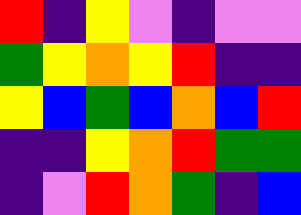[["red", "indigo", "yellow", "violet", "indigo", "violet", "violet"], ["green", "yellow", "orange", "yellow", "red", "indigo", "indigo"], ["yellow", "blue", "green", "blue", "orange", "blue", "red"], ["indigo", "indigo", "yellow", "orange", "red", "green", "green"], ["indigo", "violet", "red", "orange", "green", "indigo", "blue"]]